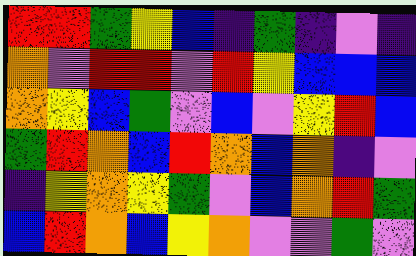[["red", "red", "green", "yellow", "blue", "indigo", "green", "indigo", "violet", "indigo"], ["orange", "violet", "red", "red", "violet", "red", "yellow", "blue", "blue", "blue"], ["orange", "yellow", "blue", "green", "violet", "blue", "violet", "yellow", "red", "blue"], ["green", "red", "orange", "blue", "red", "orange", "blue", "orange", "indigo", "violet"], ["indigo", "yellow", "orange", "yellow", "green", "violet", "blue", "orange", "red", "green"], ["blue", "red", "orange", "blue", "yellow", "orange", "violet", "violet", "green", "violet"]]